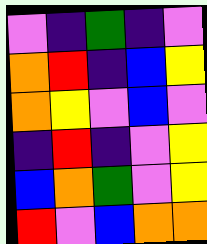[["violet", "indigo", "green", "indigo", "violet"], ["orange", "red", "indigo", "blue", "yellow"], ["orange", "yellow", "violet", "blue", "violet"], ["indigo", "red", "indigo", "violet", "yellow"], ["blue", "orange", "green", "violet", "yellow"], ["red", "violet", "blue", "orange", "orange"]]